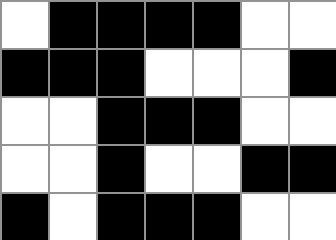[["white", "black", "black", "black", "black", "white", "white"], ["black", "black", "black", "white", "white", "white", "black"], ["white", "white", "black", "black", "black", "white", "white"], ["white", "white", "black", "white", "white", "black", "black"], ["black", "white", "black", "black", "black", "white", "white"]]